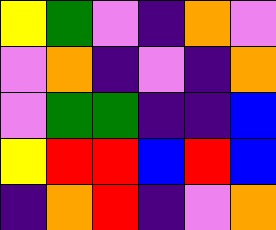[["yellow", "green", "violet", "indigo", "orange", "violet"], ["violet", "orange", "indigo", "violet", "indigo", "orange"], ["violet", "green", "green", "indigo", "indigo", "blue"], ["yellow", "red", "red", "blue", "red", "blue"], ["indigo", "orange", "red", "indigo", "violet", "orange"]]